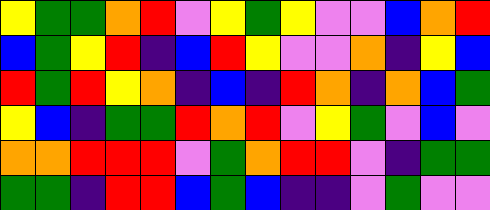[["yellow", "green", "green", "orange", "red", "violet", "yellow", "green", "yellow", "violet", "violet", "blue", "orange", "red"], ["blue", "green", "yellow", "red", "indigo", "blue", "red", "yellow", "violet", "violet", "orange", "indigo", "yellow", "blue"], ["red", "green", "red", "yellow", "orange", "indigo", "blue", "indigo", "red", "orange", "indigo", "orange", "blue", "green"], ["yellow", "blue", "indigo", "green", "green", "red", "orange", "red", "violet", "yellow", "green", "violet", "blue", "violet"], ["orange", "orange", "red", "red", "red", "violet", "green", "orange", "red", "red", "violet", "indigo", "green", "green"], ["green", "green", "indigo", "red", "red", "blue", "green", "blue", "indigo", "indigo", "violet", "green", "violet", "violet"]]